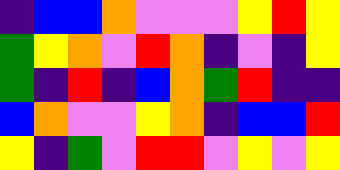[["indigo", "blue", "blue", "orange", "violet", "violet", "violet", "yellow", "red", "yellow"], ["green", "yellow", "orange", "violet", "red", "orange", "indigo", "violet", "indigo", "yellow"], ["green", "indigo", "red", "indigo", "blue", "orange", "green", "red", "indigo", "indigo"], ["blue", "orange", "violet", "violet", "yellow", "orange", "indigo", "blue", "blue", "red"], ["yellow", "indigo", "green", "violet", "red", "red", "violet", "yellow", "violet", "yellow"]]